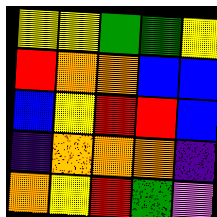[["yellow", "yellow", "green", "green", "yellow"], ["red", "orange", "orange", "blue", "blue"], ["blue", "yellow", "red", "red", "blue"], ["indigo", "orange", "orange", "orange", "indigo"], ["orange", "yellow", "red", "green", "violet"]]